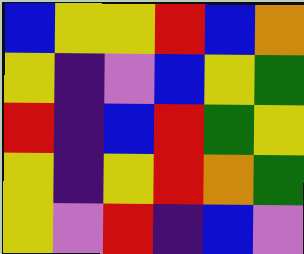[["blue", "yellow", "yellow", "red", "blue", "orange"], ["yellow", "indigo", "violet", "blue", "yellow", "green"], ["red", "indigo", "blue", "red", "green", "yellow"], ["yellow", "indigo", "yellow", "red", "orange", "green"], ["yellow", "violet", "red", "indigo", "blue", "violet"]]